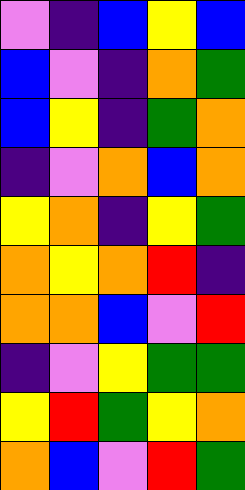[["violet", "indigo", "blue", "yellow", "blue"], ["blue", "violet", "indigo", "orange", "green"], ["blue", "yellow", "indigo", "green", "orange"], ["indigo", "violet", "orange", "blue", "orange"], ["yellow", "orange", "indigo", "yellow", "green"], ["orange", "yellow", "orange", "red", "indigo"], ["orange", "orange", "blue", "violet", "red"], ["indigo", "violet", "yellow", "green", "green"], ["yellow", "red", "green", "yellow", "orange"], ["orange", "blue", "violet", "red", "green"]]